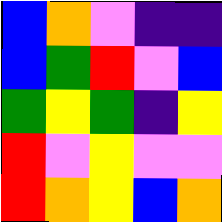[["blue", "orange", "violet", "indigo", "indigo"], ["blue", "green", "red", "violet", "blue"], ["green", "yellow", "green", "indigo", "yellow"], ["red", "violet", "yellow", "violet", "violet"], ["red", "orange", "yellow", "blue", "orange"]]